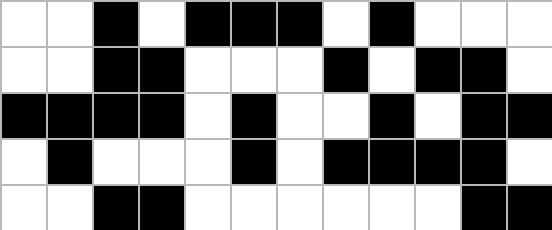[["white", "white", "black", "white", "black", "black", "black", "white", "black", "white", "white", "white"], ["white", "white", "black", "black", "white", "white", "white", "black", "white", "black", "black", "white"], ["black", "black", "black", "black", "white", "black", "white", "white", "black", "white", "black", "black"], ["white", "black", "white", "white", "white", "black", "white", "black", "black", "black", "black", "white"], ["white", "white", "black", "black", "white", "white", "white", "white", "white", "white", "black", "black"]]